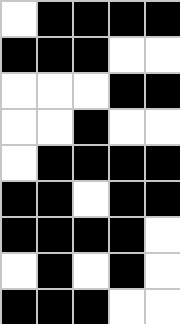[["white", "black", "black", "black", "black"], ["black", "black", "black", "white", "white"], ["white", "white", "white", "black", "black"], ["white", "white", "black", "white", "white"], ["white", "black", "black", "black", "black"], ["black", "black", "white", "black", "black"], ["black", "black", "black", "black", "white"], ["white", "black", "white", "black", "white"], ["black", "black", "black", "white", "white"]]